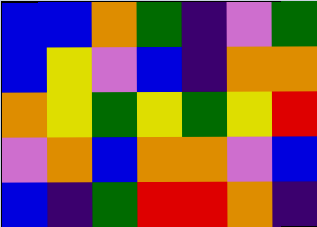[["blue", "blue", "orange", "green", "indigo", "violet", "green"], ["blue", "yellow", "violet", "blue", "indigo", "orange", "orange"], ["orange", "yellow", "green", "yellow", "green", "yellow", "red"], ["violet", "orange", "blue", "orange", "orange", "violet", "blue"], ["blue", "indigo", "green", "red", "red", "orange", "indigo"]]